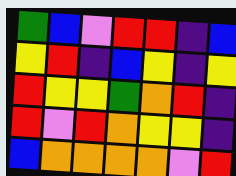[["green", "blue", "violet", "red", "red", "indigo", "blue"], ["yellow", "red", "indigo", "blue", "yellow", "indigo", "yellow"], ["red", "yellow", "yellow", "green", "orange", "red", "indigo"], ["red", "violet", "red", "orange", "yellow", "yellow", "indigo"], ["blue", "orange", "orange", "orange", "orange", "violet", "red"]]